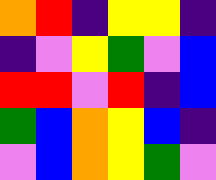[["orange", "red", "indigo", "yellow", "yellow", "indigo"], ["indigo", "violet", "yellow", "green", "violet", "blue"], ["red", "red", "violet", "red", "indigo", "blue"], ["green", "blue", "orange", "yellow", "blue", "indigo"], ["violet", "blue", "orange", "yellow", "green", "violet"]]